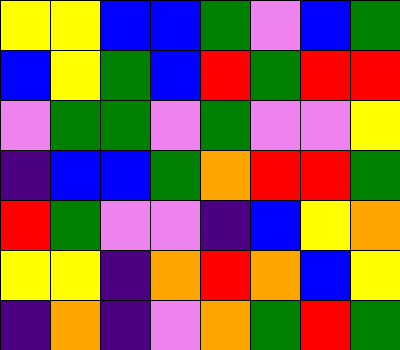[["yellow", "yellow", "blue", "blue", "green", "violet", "blue", "green"], ["blue", "yellow", "green", "blue", "red", "green", "red", "red"], ["violet", "green", "green", "violet", "green", "violet", "violet", "yellow"], ["indigo", "blue", "blue", "green", "orange", "red", "red", "green"], ["red", "green", "violet", "violet", "indigo", "blue", "yellow", "orange"], ["yellow", "yellow", "indigo", "orange", "red", "orange", "blue", "yellow"], ["indigo", "orange", "indigo", "violet", "orange", "green", "red", "green"]]